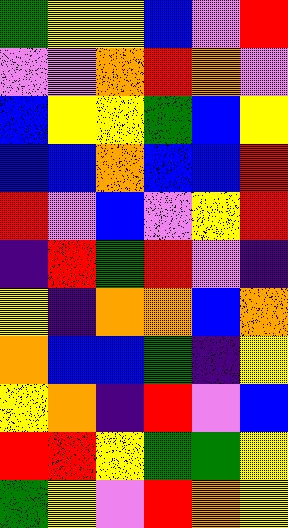[["green", "yellow", "yellow", "blue", "violet", "red"], ["violet", "violet", "orange", "red", "orange", "violet"], ["blue", "yellow", "yellow", "green", "blue", "yellow"], ["blue", "blue", "orange", "blue", "blue", "red"], ["red", "violet", "blue", "violet", "yellow", "red"], ["indigo", "red", "green", "red", "violet", "indigo"], ["yellow", "indigo", "orange", "orange", "blue", "orange"], ["orange", "blue", "blue", "green", "indigo", "yellow"], ["yellow", "orange", "indigo", "red", "violet", "blue"], ["red", "red", "yellow", "green", "green", "yellow"], ["green", "yellow", "violet", "red", "orange", "yellow"]]